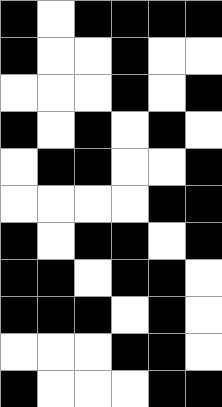[["black", "white", "black", "black", "black", "black"], ["black", "white", "white", "black", "white", "white"], ["white", "white", "white", "black", "white", "black"], ["black", "white", "black", "white", "black", "white"], ["white", "black", "black", "white", "white", "black"], ["white", "white", "white", "white", "black", "black"], ["black", "white", "black", "black", "white", "black"], ["black", "black", "white", "black", "black", "white"], ["black", "black", "black", "white", "black", "white"], ["white", "white", "white", "black", "black", "white"], ["black", "white", "white", "white", "black", "black"]]